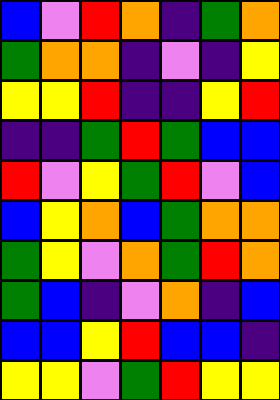[["blue", "violet", "red", "orange", "indigo", "green", "orange"], ["green", "orange", "orange", "indigo", "violet", "indigo", "yellow"], ["yellow", "yellow", "red", "indigo", "indigo", "yellow", "red"], ["indigo", "indigo", "green", "red", "green", "blue", "blue"], ["red", "violet", "yellow", "green", "red", "violet", "blue"], ["blue", "yellow", "orange", "blue", "green", "orange", "orange"], ["green", "yellow", "violet", "orange", "green", "red", "orange"], ["green", "blue", "indigo", "violet", "orange", "indigo", "blue"], ["blue", "blue", "yellow", "red", "blue", "blue", "indigo"], ["yellow", "yellow", "violet", "green", "red", "yellow", "yellow"]]